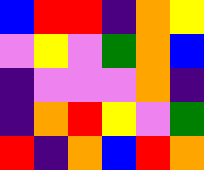[["blue", "red", "red", "indigo", "orange", "yellow"], ["violet", "yellow", "violet", "green", "orange", "blue"], ["indigo", "violet", "violet", "violet", "orange", "indigo"], ["indigo", "orange", "red", "yellow", "violet", "green"], ["red", "indigo", "orange", "blue", "red", "orange"]]